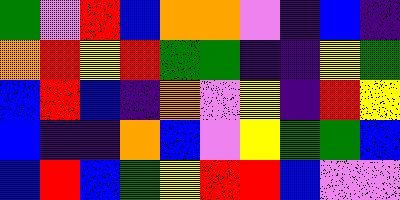[["green", "violet", "red", "blue", "orange", "orange", "violet", "indigo", "blue", "indigo"], ["orange", "red", "yellow", "red", "green", "green", "indigo", "indigo", "yellow", "green"], ["blue", "red", "blue", "indigo", "orange", "violet", "yellow", "indigo", "red", "yellow"], ["blue", "indigo", "indigo", "orange", "blue", "violet", "yellow", "green", "green", "blue"], ["blue", "red", "blue", "green", "yellow", "red", "red", "blue", "violet", "violet"]]